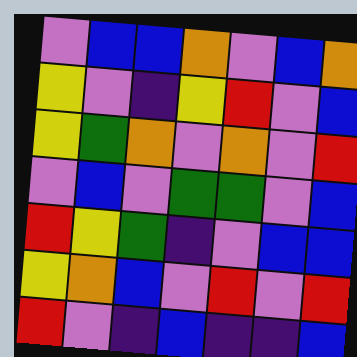[["violet", "blue", "blue", "orange", "violet", "blue", "orange"], ["yellow", "violet", "indigo", "yellow", "red", "violet", "blue"], ["yellow", "green", "orange", "violet", "orange", "violet", "red"], ["violet", "blue", "violet", "green", "green", "violet", "blue"], ["red", "yellow", "green", "indigo", "violet", "blue", "blue"], ["yellow", "orange", "blue", "violet", "red", "violet", "red"], ["red", "violet", "indigo", "blue", "indigo", "indigo", "blue"]]